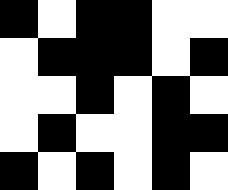[["black", "white", "black", "black", "white", "white"], ["white", "black", "black", "black", "white", "black"], ["white", "white", "black", "white", "black", "white"], ["white", "black", "white", "white", "black", "black"], ["black", "white", "black", "white", "black", "white"]]